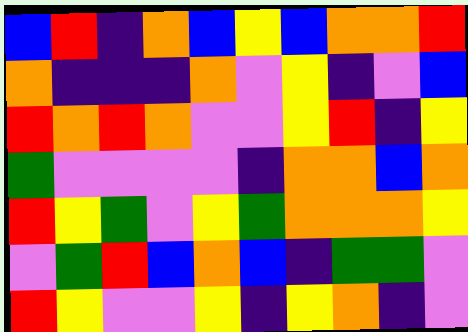[["blue", "red", "indigo", "orange", "blue", "yellow", "blue", "orange", "orange", "red"], ["orange", "indigo", "indigo", "indigo", "orange", "violet", "yellow", "indigo", "violet", "blue"], ["red", "orange", "red", "orange", "violet", "violet", "yellow", "red", "indigo", "yellow"], ["green", "violet", "violet", "violet", "violet", "indigo", "orange", "orange", "blue", "orange"], ["red", "yellow", "green", "violet", "yellow", "green", "orange", "orange", "orange", "yellow"], ["violet", "green", "red", "blue", "orange", "blue", "indigo", "green", "green", "violet"], ["red", "yellow", "violet", "violet", "yellow", "indigo", "yellow", "orange", "indigo", "violet"]]